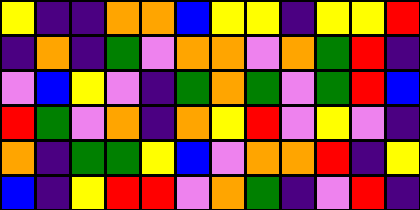[["yellow", "indigo", "indigo", "orange", "orange", "blue", "yellow", "yellow", "indigo", "yellow", "yellow", "red"], ["indigo", "orange", "indigo", "green", "violet", "orange", "orange", "violet", "orange", "green", "red", "indigo"], ["violet", "blue", "yellow", "violet", "indigo", "green", "orange", "green", "violet", "green", "red", "blue"], ["red", "green", "violet", "orange", "indigo", "orange", "yellow", "red", "violet", "yellow", "violet", "indigo"], ["orange", "indigo", "green", "green", "yellow", "blue", "violet", "orange", "orange", "red", "indigo", "yellow"], ["blue", "indigo", "yellow", "red", "red", "violet", "orange", "green", "indigo", "violet", "red", "indigo"]]